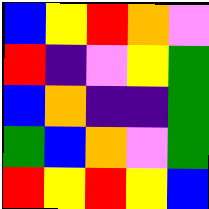[["blue", "yellow", "red", "orange", "violet"], ["red", "indigo", "violet", "yellow", "green"], ["blue", "orange", "indigo", "indigo", "green"], ["green", "blue", "orange", "violet", "green"], ["red", "yellow", "red", "yellow", "blue"]]